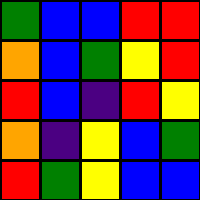[["green", "blue", "blue", "red", "red"], ["orange", "blue", "green", "yellow", "red"], ["red", "blue", "indigo", "red", "yellow"], ["orange", "indigo", "yellow", "blue", "green"], ["red", "green", "yellow", "blue", "blue"]]